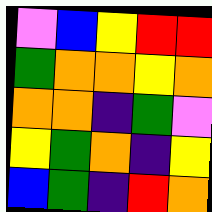[["violet", "blue", "yellow", "red", "red"], ["green", "orange", "orange", "yellow", "orange"], ["orange", "orange", "indigo", "green", "violet"], ["yellow", "green", "orange", "indigo", "yellow"], ["blue", "green", "indigo", "red", "orange"]]